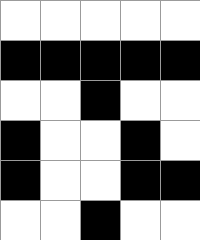[["white", "white", "white", "white", "white"], ["black", "black", "black", "black", "black"], ["white", "white", "black", "white", "white"], ["black", "white", "white", "black", "white"], ["black", "white", "white", "black", "black"], ["white", "white", "black", "white", "white"]]